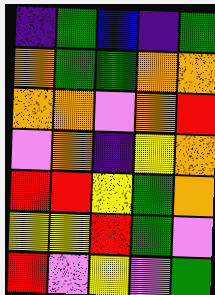[["indigo", "green", "blue", "indigo", "green"], ["orange", "green", "green", "orange", "orange"], ["orange", "orange", "violet", "orange", "red"], ["violet", "orange", "indigo", "yellow", "orange"], ["red", "red", "yellow", "green", "orange"], ["yellow", "yellow", "red", "green", "violet"], ["red", "violet", "yellow", "violet", "green"]]